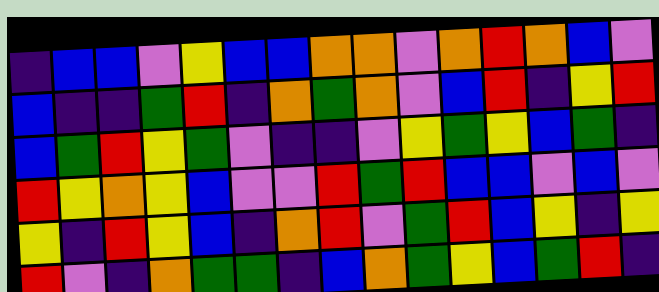[["indigo", "blue", "blue", "violet", "yellow", "blue", "blue", "orange", "orange", "violet", "orange", "red", "orange", "blue", "violet"], ["blue", "indigo", "indigo", "green", "red", "indigo", "orange", "green", "orange", "violet", "blue", "red", "indigo", "yellow", "red"], ["blue", "green", "red", "yellow", "green", "violet", "indigo", "indigo", "violet", "yellow", "green", "yellow", "blue", "green", "indigo"], ["red", "yellow", "orange", "yellow", "blue", "violet", "violet", "red", "green", "red", "blue", "blue", "violet", "blue", "violet"], ["yellow", "indigo", "red", "yellow", "blue", "indigo", "orange", "red", "violet", "green", "red", "blue", "yellow", "indigo", "yellow"], ["red", "violet", "indigo", "orange", "green", "green", "indigo", "blue", "orange", "green", "yellow", "blue", "green", "red", "indigo"]]